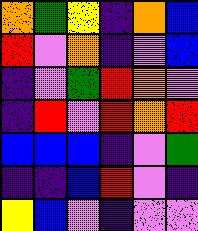[["orange", "green", "yellow", "indigo", "orange", "blue"], ["red", "violet", "orange", "indigo", "violet", "blue"], ["indigo", "violet", "green", "red", "orange", "violet"], ["indigo", "red", "violet", "red", "orange", "red"], ["blue", "blue", "blue", "indigo", "violet", "green"], ["indigo", "indigo", "blue", "red", "violet", "indigo"], ["yellow", "blue", "violet", "indigo", "violet", "violet"]]